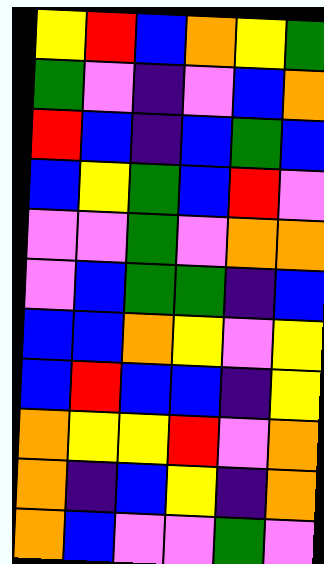[["yellow", "red", "blue", "orange", "yellow", "green"], ["green", "violet", "indigo", "violet", "blue", "orange"], ["red", "blue", "indigo", "blue", "green", "blue"], ["blue", "yellow", "green", "blue", "red", "violet"], ["violet", "violet", "green", "violet", "orange", "orange"], ["violet", "blue", "green", "green", "indigo", "blue"], ["blue", "blue", "orange", "yellow", "violet", "yellow"], ["blue", "red", "blue", "blue", "indigo", "yellow"], ["orange", "yellow", "yellow", "red", "violet", "orange"], ["orange", "indigo", "blue", "yellow", "indigo", "orange"], ["orange", "blue", "violet", "violet", "green", "violet"]]